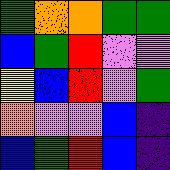[["green", "orange", "orange", "green", "green"], ["blue", "green", "red", "violet", "violet"], ["yellow", "blue", "red", "violet", "green"], ["orange", "violet", "violet", "blue", "indigo"], ["blue", "green", "red", "blue", "indigo"]]